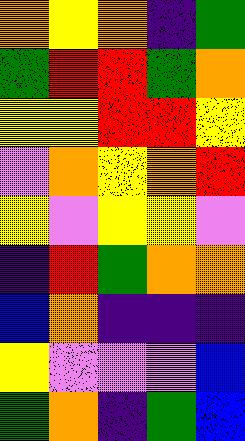[["orange", "yellow", "orange", "indigo", "green"], ["green", "red", "red", "green", "orange"], ["yellow", "yellow", "red", "red", "yellow"], ["violet", "orange", "yellow", "orange", "red"], ["yellow", "violet", "yellow", "yellow", "violet"], ["indigo", "red", "green", "orange", "orange"], ["blue", "orange", "indigo", "indigo", "indigo"], ["yellow", "violet", "violet", "violet", "blue"], ["green", "orange", "indigo", "green", "blue"]]